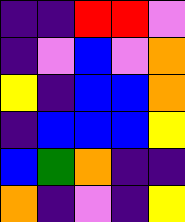[["indigo", "indigo", "red", "red", "violet"], ["indigo", "violet", "blue", "violet", "orange"], ["yellow", "indigo", "blue", "blue", "orange"], ["indigo", "blue", "blue", "blue", "yellow"], ["blue", "green", "orange", "indigo", "indigo"], ["orange", "indigo", "violet", "indigo", "yellow"]]